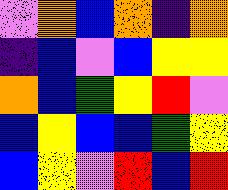[["violet", "orange", "blue", "orange", "indigo", "orange"], ["indigo", "blue", "violet", "blue", "yellow", "yellow"], ["orange", "blue", "green", "yellow", "red", "violet"], ["blue", "yellow", "blue", "blue", "green", "yellow"], ["blue", "yellow", "violet", "red", "blue", "red"]]